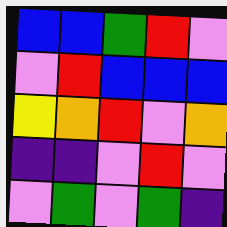[["blue", "blue", "green", "red", "violet"], ["violet", "red", "blue", "blue", "blue"], ["yellow", "orange", "red", "violet", "orange"], ["indigo", "indigo", "violet", "red", "violet"], ["violet", "green", "violet", "green", "indigo"]]